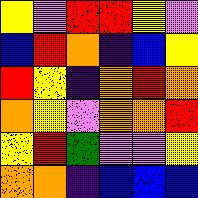[["yellow", "violet", "red", "red", "yellow", "violet"], ["blue", "red", "orange", "indigo", "blue", "yellow"], ["red", "yellow", "indigo", "orange", "red", "orange"], ["orange", "yellow", "violet", "orange", "orange", "red"], ["yellow", "red", "green", "violet", "violet", "yellow"], ["orange", "orange", "indigo", "blue", "blue", "blue"]]